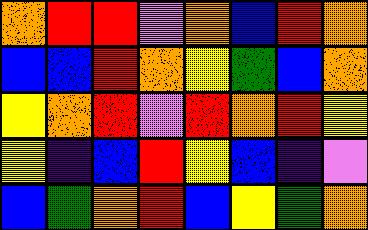[["orange", "red", "red", "violet", "orange", "blue", "red", "orange"], ["blue", "blue", "red", "orange", "yellow", "green", "blue", "orange"], ["yellow", "orange", "red", "violet", "red", "orange", "red", "yellow"], ["yellow", "indigo", "blue", "red", "yellow", "blue", "indigo", "violet"], ["blue", "green", "orange", "red", "blue", "yellow", "green", "orange"]]